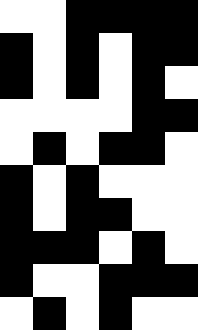[["white", "white", "black", "black", "black", "black"], ["black", "white", "black", "white", "black", "black"], ["black", "white", "black", "white", "black", "white"], ["white", "white", "white", "white", "black", "black"], ["white", "black", "white", "black", "black", "white"], ["black", "white", "black", "white", "white", "white"], ["black", "white", "black", "black", "white", "white"], ["black", "black", "black", "white", "black", "white"], ["black", "white", "white", "black", "black", "black"], ["white", "black", "white", "black", "white", "white"]]